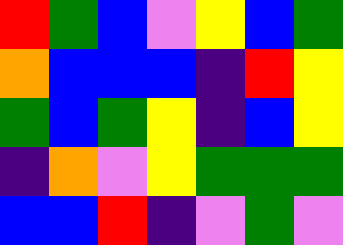[["red", "green", "blue", "violet", "yellow", "blue", "green"], ["orange", "blue", "blue", "blue", "indigo", "red", "yellow"], ["green", "blue", "green", "yellow", "indigo", "blue", "yellow"], ["indigo", "orange", "violet", "yellow", "green", "green", "green"], ["blue", "blue", "red", "indigo", "violet", "green", "violet"]]